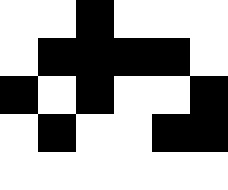[["white", "white", "black", "white", "white", "white"], ["white", "black", "black", "black", "black", "white"], ["black", "white", "black", "white", "white", "black"], ["white", "black", "white", "white", "black", "black"], ["white", "white", "white", "white", "white", "white"]]